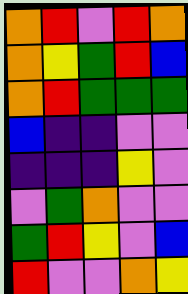[["orange", "red", "violet", "red", "orange"], ["orange", "yellow", "green", "red", "blue"], ["orange", "red", "green", "green", "green"], ["blue", "indigo", "indigo", "violet", "violet"], ["indigo", "indigo", "indigo", "yellow", "violet"], ["violet", "green", "orange", "violet", "violet"], ["green", "red", "yellow", "violet", "blue"], ["red", "violet", "violet", "orange", "yellow"]]